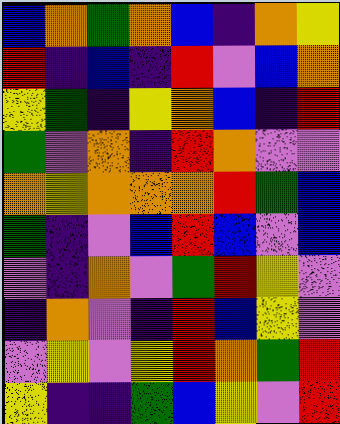[["blue", "orange", "green", "orange", "blue", "indigo", "orange", "yellow"], ["red", "indigo", "blue", "indigo", "red", "violet", "blue", "orange"], ["yellow", "green", "indigo", "yellow", "orange", "blue", "indigo", "red"], ["green", "violet", "orange", "indigo", "red", "orange", "violet", "violet"], ["orange", "yellow", "orange", "orange", "orange", "red", "green", "blue"], ["green", "indigo", "violet", "blue", "red", "blue", "violet", "blue"], ["violet", "indigo", "orange", "violet", "green", "red", "yellow", "violet"], ["indigo", "orange", "violet", "indigo", "red", "blue", "yellow", "violet"], ["violet", "yellow", "violet", "yellow", "red", "orange", "green", "red"], ["yellow", "indigo", "indigo", "green", "blue", "yellow", "violet", "red"]]